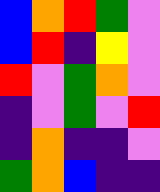[["blue", "orange", "red", "green", "violet"], ["blue", "red", "indigo", "yellow", "violet"], ["red", "violet", "green", "orange", "violet"], ["indigo", "violet", "green", "violet", "red"], ["indigo", "orange", "indigo", "indigo", "violet"], ["green", "orange", "blue", "indigo", "indigo"]]